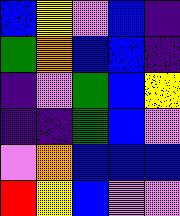[["blue", "yellow", "violet", "blue", "indigo"], ["green", "orange", "blue", "blue", "indigo"], ["indigo", "violet", "green", "blue", "yellow"], ["indigo", "indigo", "green", "blue", "violet"], ["violet", "orange", "blue", "blue", "blue"], ["red", "yellow", "blue", "violet", "violet"]]